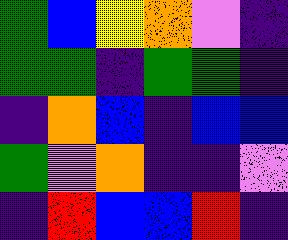[["green", "blue", "yellow", "orange", "violet", "indigo"], ["green", "green", "indigo", "green", "green", "indigo"], ["indigo", "orange", "blue", "indigo", "blue", "blue"], ["green", "violet", "orange", "indigo", "indigo", "violet"], ["indigo", "red", "blue", "blue", "red", "indigo"]]